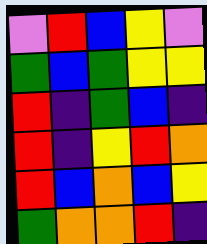[["violet", "red", "blue", "yellow", "violet"], ["green", "blue", "green", "yellow", "yellow"], ["red", "indigo", "green", "blue", "indigo"], ["red", "indigo", "yellow", "red", "orange"], ["red", "blue", "orange", "blue", "yellow"], ["green", "orange", "orange", "red", "indigo"]]